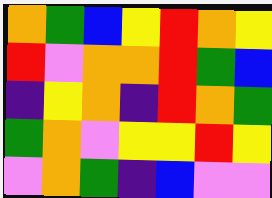[["orange", "green", "blue", "yellow", "red", "orange", "yellow"], ["red", "violet", "orange", "orange", "red", "green", "blue"], ["indigo", "yellow", "orange", "indigo", "red", "orange", "green"], ["green", "orange", "violet", "yellow", "yellow", "red", "yellow"], ["violet", "orange", "green", "indigo", "blue", "violet", "violet"]]